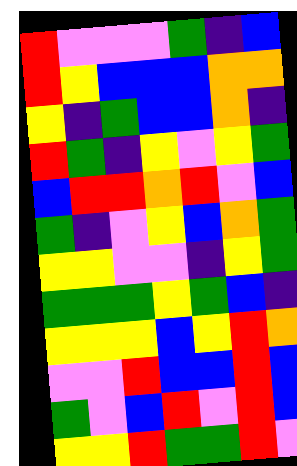[["red", "violet", "violet", "violet", "green", "indigo", "blue"], ["red", "yellow", "blue", "blue", "blue", "orange", "orange"], ["yellow", "indigo", "green", "blue", "blue", "orange", "indigo"], ["red", "green", "indigo", "yellow", "violet", "yellow", "green"], ["blue", "red", "red", "orange", "red", "violet", "blue"], ["green", "indigo", "violet", "yellow", "blue", "orange", "green"], ["yellow", "yellow", "violet", "violet", "indigo", "yellow", "green"], ["green", "green", "green", "yellow", "green", "blue", "indigo"], ["yellow", "yellow", "yellow", "blue", "yellow", "red", "orange"], ["violet", "violet", "red", "blue", "blue", "red", "blue"], ["green", "violet", "blue", "red", "violet", "red", "blue"], ["yellow", "yellow", "red", "green", "green", "red", "violet"]]